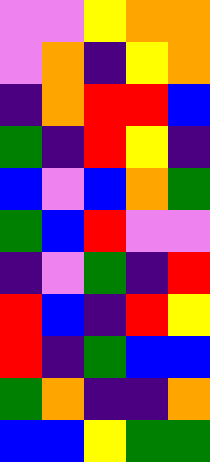[["violet", "violet", "yellow", "orange", "orange"], ["violet", "orange", "indigo", "yellow", "orange"], ["indigo", "orange", "red", "red", "blue"], ["green", "indigo", "red", "yellow", "indigo"], ["blue", "violet", "blue", "orange", "green"], ["green", "blue", "red", "violet", "violet"], ["indigo", "violet", "green", "indigo", "red"], ["red", "blue", "indigo", "red", "yellow"], ["red", "indigo", "green", "blue", "blue"], ["green", "orange", "indigo", "indigo", "orange"], ["blue", "blue", "yellow", "green", "green"]]